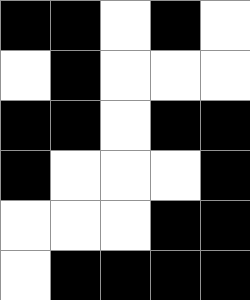[["black", "black", "white", "black", "white"], ["white", "black", "white", "white", "white"], ["black", "black", "white", "black", "black"], ["black", "white", "white", "white", "black"], ["white", "white", "white", "black", "black"], ["white", "black", "black", "black", "black"]]